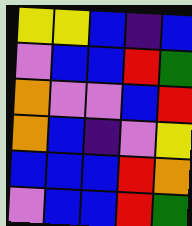[["yellow", "yellow", "blue", "indigo", "blue"], ["violet", "blue", "blue", "red", "green"], ["orange", "violet", "violet", "blue", "red"], ["orange", "blue", "indigo", "violet", "yellow"], ["blue", "blue", "blue", "red", "orange"], ["violet", "blue", "blue", "red", "green"]]